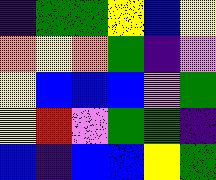[["indigo", "green", "green", "yellow", "blue", "yellow"], ["orange", "yellow", "orange", "green", "indigo", "violet"], ["yellow", "blue", "blue", "blue", "violet", "green"], ["yellow", "red", "violet", "green", "green", "indigo"], ["blue", "indigo", "blue", "blue", "yellow", "green"]]